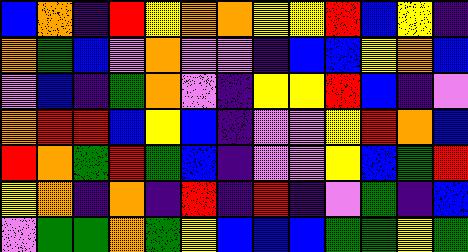[["blue", "orange", "indigo", "red", "yellow", "orange", "orange", "yellow", "yellow", "red", "blue", "yellow", "indigo"], ["orange", "green", "blue", "violet", "orange", "violet", "violet", "indigo", "blue", "blue", "yellow", "orange", "blue"], ["violet", "blue", "indigo", "green", "orange", "violet", "indigo", "yellow", "yellow", "red", "blue", "indigo", "violet"], ["orange", "red", "red", "blue", "yellow", "blue", "indigo", "violet", "violet", "yellow", "red", "orange", "blue"], ["red", "orange", "green", "red", "green", "blue", "indigo", "violet", "violet", "yellow", "blue", "green", "red"], ["yellow", "orange", "indigo", "orange", "indigo", "red", "indigo", "red", "indigo", "violet", "green", "indigo", "blue"], ["violet", "green", "green", "orange", "green", "yellow", "blue", "blue", "blue", "green", "green", "yellow", "green"]]